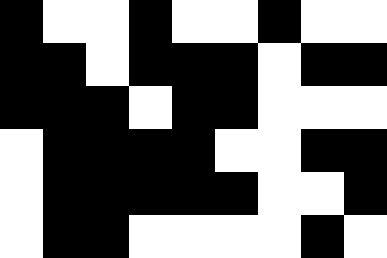[["black", "white", "white", "black", "white", "white", "black", "white", "white"], ["black", "black", "white", "black", "black", "black", "white", "black", "black"], ["black", "black", "black", "white", "black", "black", "white", "white", "white"], ["white", "black", "black", "black", "black", "white", "white", "black", "black"], ["white", "black", "black", "black", "black", "black", "white", "white", "black"], ["white", "black", "black", "white", "white", "white", "white", "black", "white"]]